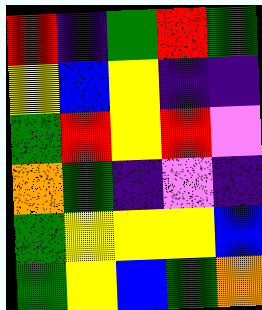[["red", "indigo", "green", "red", "green"], ["yellow", "blue", "yellow", "indigo", "indigo"], ["green", "red", "yellow", "red", "violet"], ["orange", "green", "indigo", "violet", "indigo"], ["green", "yellow", "yellow", "yellow", "blue"], ["green", "yellow", "blue", "green", "orange"]]